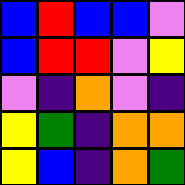[["blue", "red", "blue", "blue", "violet"], ["blue", "red", "red", "violet", "yellow"], ["violet", "indigo", "orange", "violet", "indigo"], ["yellow", "green", "indigo", "orange", "orange"], ["yellow", "blue", "indigo", "orange", "green"]]